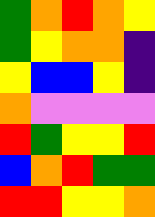[["green", "orange", "red", "orange", "yellow"], ["green", "yellow", "orange", "orange", "indigo"], ["yellow", "blue", "blue", "yellow", "indigo"], ["orange", "violet", "violet", "violet", "violet"], ["red", "green", "yellow", "yellow", "red"], ["blue", "orange", "red", "green", "green"], ["red", "red", "yellow", "yellow", "orange"]]